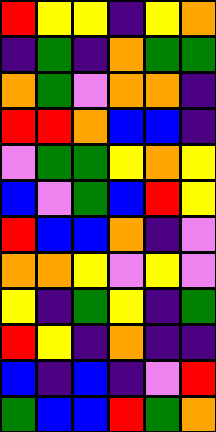[["red", "yellow", "yellow", "indigo", "yellow", "orange"], ["indigo", "green", "indigo", "orange", "green", "green"], ["orange", "green", "violet", "orange", "orange", "indigo"], ["red", "red", "orange", "blue", "blue", "indigo"], ["violet", "green", "green", "yellow", "orange", "yellow"], ["blue", "violet", "green", "blue", "red", "yellow"], ["red", "blue", "blue", "orange", "indigo", "violet"], ["orange", "orange", "yellow", "violet", "yellow", "violet"], ["yellow", "indigo", "green", "yellow", "indigo", "green"], ["red", "yellow", "indigo", "orange", "indigo", "indigo"], ["blue", "indigo", "blue", "indigo", "violet", "red"], ["green", "blue", "blue", "red", "green", "orange"]]